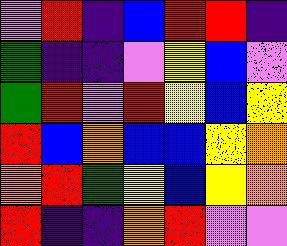[["violet", "red", "indigo", "blue", "red", "red", "indigo"], ["green", "indigo", "indigo", "violet", "yellow", "blue", "violet"], ["green", "red", "violet", "red", "yellow", "blue", "yellow"], ["red", "blue", "orange", "blue", "blue", "yellow", "orange"], ["orange", "red", "green", "yellow", "blue", "yellow", "orange"], ["red", "indigo", "indigo", "orange", "red", "violet", "violet"]]